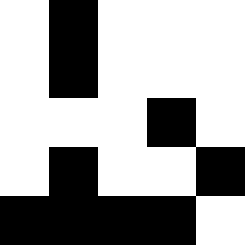[["white", "black", "white", "white", "white"], ["white", "black", "white", "white", "white"], ["white", "white", "white", "black", "white"], ["white", "black", "white", "white", "black"], ["black", "black", "black", "black", "white"]]